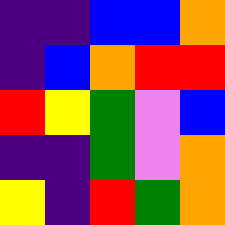[["indigo", "indigo", "blue", "blue", "orange"], ["indigo", "blue", "orange", "red", "red"], ["red", "yellow", "green", "violet", "blue"], ["indigo", "indigo", "green", "violet", "orange"], ["yellow", "indigo", "red", "green", "orange"]]